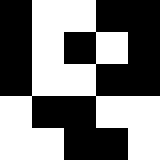[["black", "white", "white", "black", "black"], ["black", "white", "black", "white", "black"], ["black", "white", "white", "black", "black"], ["white", "black", "black", "white", "white"], ["white", "white", "black", "black", "white"]]